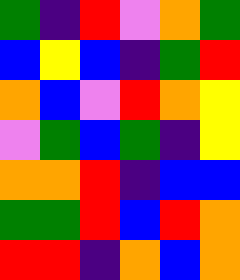[["green", "indigo", "red", "violet", "orange", "green"], ["blue", "yellow", "blue", "indigo", "green", "red"], ["orange", "blue", "violet", "red", "orange", "yellow"], ["violet", "green", "blue", "green", "indigo", "yellow"], ["orange", "orange", "red", "indigo", "blue", "blue"], ["green", "green", "red", "blue", "red", "orange"], ["red", "red", "indigo", "orange", "blue", "orange"]]